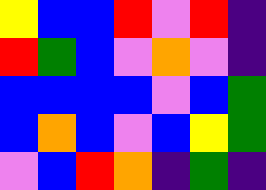[["yellow", "blue", "blue", "red", "violet", "red", "indigo"], ["red", "green", "blue", "violet", "orange", "violet", "indigo"], ["blue", "blue", "blue", "blue", "violet", "blue", "green"], ["blue", "orange", "blue", "violet", "blue", "yellow", "green"], ["violet", "blue", "red", "orange", "indigo", "green", "indigo"]]